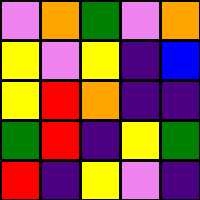[["violet", "orange", "green", "violet", "orange"], ["yellow", "violet", "yellow", "indigo", "blue"], ["yellow", "red", "orange", "indigo", "indigo"], ["green", "red", "indigo", "yellow", "green"], ["red", "indigo", "yellow", "violet", "indigo"]]